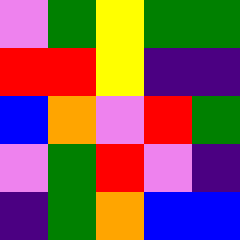[["violet", "green", "yellow", "green", "green"], ["red", "red", "yellow", "indigo", "indigo"], ["blue", "orange", "violet", "red", "green"], ["violet", "green", "red", "violet", "indigo"], ["indigo", "green", "orange", "blue", "blue"]]